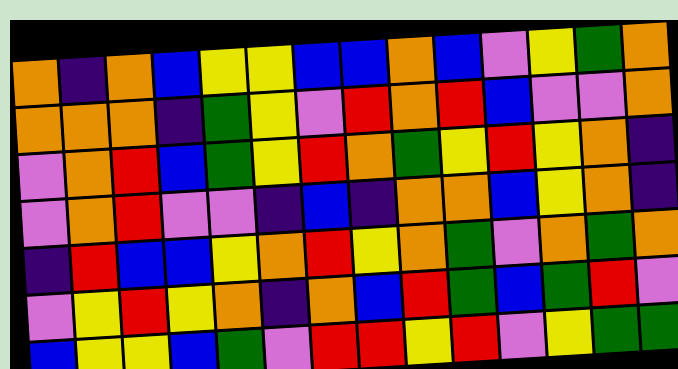[["orange", "indigo", "orange", "blue", "yellow", "yellow", "blue", "blue", "orange", "blue", "violet", "yellow", "green", "orange"], ["orange", "orange", "orange", "indigo", "green", "yellow", "violet", "red", "orange", "red", "blue", "violet", "violet", "orange"], ["violet", "orange", "red", "blue", "green", "yellow", "red", "orange", "green", "yellow", "red", "yellow", "orange", "indigo"], ["violet", "orange", "red", "violet", "violet", "indigo", "blue", "indigo", "orange", "orange", "blue", "yellow", "orange", "indigo"], ["indigo", "red", "blue", "blue", "yellow", "orange", "red", "yellow", "orange", "green", "violet", "orange", "green", "orange"], ["violet", "yellow", "red", "yellow", "orange", "indigo", "orange", "blue", "red", "green", "blue", "green", "red", "violet"], ["blue", "yellow", "yellow", "blue", "green", "violet", "red", "red", "yellow", "red", "violet", "yellow", "green", "green"]]